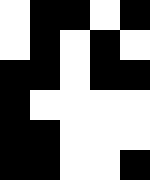[["white", "black", "black", "white", "black"], ["white", "black", "white", "black", "white"], ["black", "black", "white", "black", "black"], ["black", "white", "white", "white", "white"], ["black", "black", "white", "white", "white"], ["black", "black", "white", "white", "black"]]